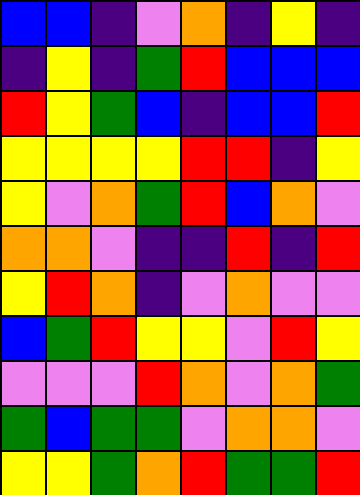[["blue", "blue", "indigo", "violet", "orange", "indigo", "yellow", "indigo"], ["indigo", "yellow", "indigo", "green", "red", "blue", "blue", "blue"], ["red", "yellow", "green", "blue", "indigo", "blue", "blue", "red"], ["yellow", "yellow", "yellow", "yellow", "red", "red", "indigo", "yellow"], ["yellow", "violet", "orange", "green", "red", "blue", "orange", "violet"], ["orange", "orange", "violet", "indigo", "indigo", "red", "indigo", "red"], ["yellow", "red", "orange", "indigo", "violet", "orange", "violet", "violet"], ["blue", "green", "red", "yellow", "yellow", "violet", "red", "yellow"], ["violet", "violet", "violet", "red", "orange", "violet", "orange", "green"], ["green", "blue", "green", "green", "violet", "orange", "orange", "violet"], ["yellow", "yellow", "green", "orange", "red", "green", "green", "red"]]